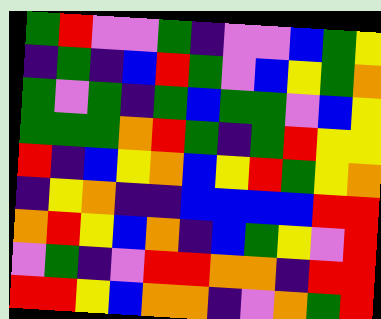[["green", "red", "violet", "violet", "green", "indigo", "violet", "violet", "blue", "green", "yellow"], ["indigo", "green", "indigo", "blue", "red", "green", "violet", "blue", "yellow", "green", "orange"], ["green", "violet", "green", "indigo", "green", "blue", "green", "green", "violet", "blue", "yellow"], ["green", "green", "green", "orange", "red", "green", "indigo", "green", "red", "yellow", "yellow"], ["red", "indigo", "blue", "yellow", "orange", "blue", "yellow", "red", "green", "yellow", "orange"], ["indigo", "yellow", "orange", "indigo", "indigo", "blue", "blue", "blue", "blue", "red", "red"], ["orange", "red", "yellow", "blue", "orange", "indigo", "blue", "green", "yellow", "violet", "red"], ["violet", "green", "indigo", "violet", "red", "red", "orange", "orange", "indigo", "red", "red"], ["red", "red", "yellow", "blue", "orange", "orange", "indigo", "violet", "orange", "green", "red"]]